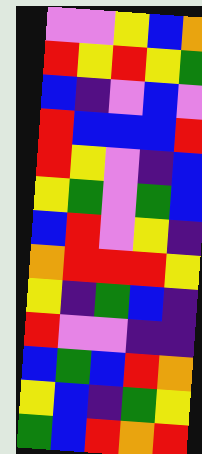[["violet", "violet", "yellow", "blue", "orange"], ["red", "yellow", "red", "yellow", "green"], ["blue", "indigo", "violet", "blue", "violet"], ["red", "blue", "blue", "blue", "red"], ["red", "yellow", "violet", "indigo", "blue"], ["yellow", "green", "violet", "green", "blue"], ["blue", "red", "violet", "yellow", "indigo"], ["orange", "red", "red", "red", "yellow"], ["yellow", "indigo", "green", "blue", "indigo"], ["red", "violet", "violet", "indigo", "indigo"], ["blue", "green", "blue", "red", "orange"], ["yellow", "blue", "indigo", "green", "yellow"], ["green", "blue", "red", "orange", "red"]]